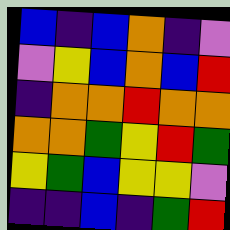[["blue", "indigo", "blue", "orange", "indigo", "violet"], ["violet", "yellow", "blue", "orange", "blue", "red"], ["indigo", "orange", "orange", "red", "orange", "orange"], ["orange", "orange", "green", "yellow", "red", "green"], ["yellow", "green", "blue", "yellow", "yellow", "violet"], ["indigo", "indigo", "blue", "indigo", "green", "red"]]